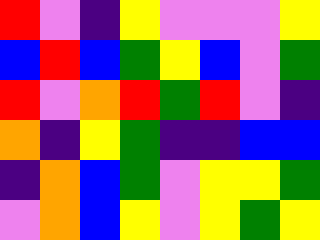[["red", "violet", "indigo", "yellow", "violet", "violet", "violet", "yellow"], ["blue", "red", "blue", "green", "yellow", "blue", "violet", "green"], ["red", "violet", "orange", "red", "green", "red", "violet", "indigo"], ["orange", "indigo", "yellow", "green", "indigo", "indigo", "blue", "blue"], ["indigo", "orange", "blue", "green", "violet", "yellow", "yellow", "green"], ["violet", "orange", "blue", "yellow", "violet", "yellow", "green", "yellow"]]